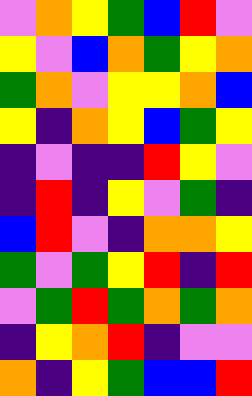[["violet", "orange", "yellow", "green", "blue", "red", "violet"], ["yellow", "violet", "blue", "orange", "green", "yellow", "orange"], ["green", "orange", "violet", "yellow", "yellow", "orange", "blue"], ["yellow", "indigo", "orange", "yellow", "blue", "green", "yellow"], ["indigo", "violet", "indigo", "indigo", "red", "yellow", "violet"], ["indigo", "red", "indigo", "yellow", "violet", "green", "indigo"], ["blue", "red", "violet", "indigo", "orange", "orange", "yellow"], ["green", "violet", "green", "yellow", "red", "indigo", "red"], ["violet", "green", "red", "green", "orange", "green", "orange"], ["indigo", "yellow", "orange", "red", "indigo", "violet", "violet"], ["orange", "indigo", "yellow", "green", "blue", "blue", "red"]]